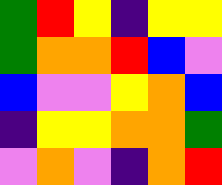[["green", "red", "yellow", "indigo", "yellow", "yellow"], ["green", "orange", "orange", "red", "blue", "violet"], ["blue", "violet", "violet", "yellow", "orange", "blue"], ["indigo", "yellow", "yellow", "orange", "orange", "green"], ["violet", "orange", "violet", "indigo", "orange", "red"]]